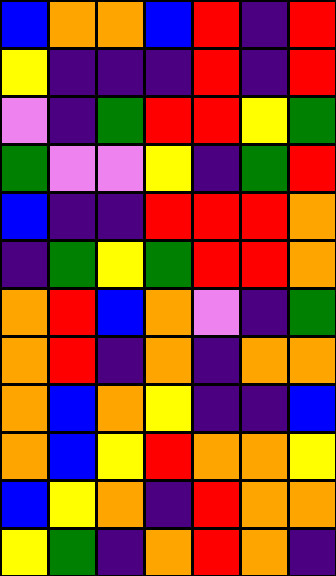[["blue", "orange", "orange", "blue", "red", "indigo", "red"], ["yellow", "indigo", "indigo", "indigo", "red", "indigo", "red"], ["violet", "indigo", "green", "red", "red", "yellow", "green"], ["green", "violet", "violet", "yellow", "indigo", "green", "red"], ["blue", "indigo", "indigo", "red", "red", "red", "orange"], ["indigo", "green", "yellow", "green", "red", "red", "orange"], ["orange", "red", "blue", "orange", "violet", "indigo", "green"], ["orange", "red", "indigo", "orange", "indigo", "orange", "orange"], ["orange", "blue", "orange", "yellow", "indigo", "indigo", "blue"], ["orange", "blue", "yellow", "red", "orange", "orange", "yellow"], ["blue", "yellow", "orange", "indigo", "red", "orange", "orange"], ["yellow", "green", "indigo", "orange", "red", "orange", "indigo"]]